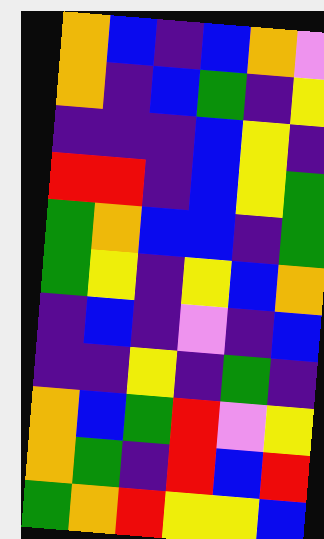[["orange", "blue", "indigo", "blue", "orange", "violet"], ["orange", "indigo", "blue", "green", "indigo", "yellow"], ["indigo", "indigo", "indigo", "blue", "yellow", "indigo"], ["red", "red", "indigo", "blue", "yellow", "green"], ["green", "orange", "blue", "blue", "indigo", "green"], ["green", "yellow", "indigo", "yellow", "blue", "orange"], ["indigo", "blue", "indigo", "violet", "indigo", "blue"], ["indigo", "indigo", "yellow", "indigo", "green", "indigo"], ["orange", "blue", "green", "red", "violet", "yellow"], ["orange", "green", "indigo", "red", "blue", "red"], ["green", "orange", "red", "yellow", "yellow", "blue"]]